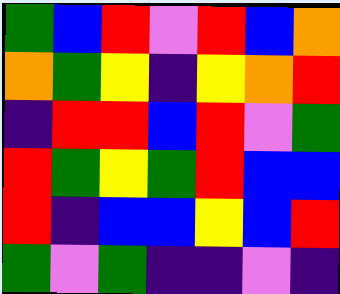[["green", "blue", "red", "violet", "red", "blue", "orange"], ["orange", "green", "yellow", "indigo", "yellow", "orange", "red"], ["indigo", "red", "red", "blue", "red", "violet", "green"], ["red", "green", "yellow", "green", "red", "blue", "blue"], ["red", "indigo", "blue", "blue", "yellow", "blue", "red"], ["green", "violet", "green", "indigo", "indigo", "violet", "indigo"]]